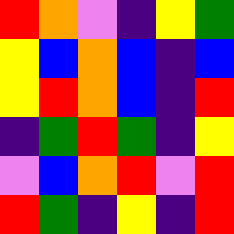[["red", "orange", "violet", "indigo", "yellow", "green"], ["yellow", "blue", "orange", "blue", "indigo", "blue"], ["yellow", "red", "orange", "blue", "indigo", "red"], ["indigo", "green", "red", "green", "indigo", "yellow"], ["violet", "blue", "orange", "red", "violet", "red"], ["red", "green", "indigo", "yellow", "indigo", "red"]]